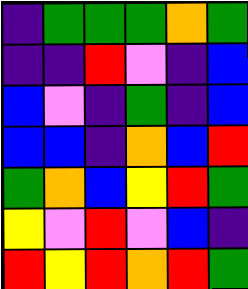[["indigo", "green", "green", "green", "orange", "green"], ["indigo", "indigo", "red", "violet", "indigo", "blue"], ["blue", "violet", "indigo", "green", "indigo", "blue"], ["blue", "blue", "indigo", "orange", "blue", "red"], ["green", "orange", "blue", "yellow", "red", "green"], ["yellow", "violet", "red", "violet", "blue", "indigo"], ["red", "yellow", "red", "orange", "red", "green"]]